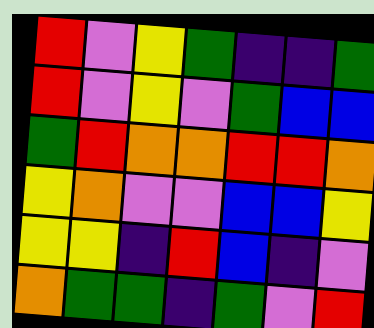[["red", "violet", "yellow", "green", "indigo", "indigo", "green"], ["red", "violet", "yellow", "violet", "green", "blue", "blue"], ["green", "red", "orange", "orange", "red", "red", "orange"], ["yellow", "orange", "violet", "violet", "blue", "blue", "yellow"], ["yellow", "yellow", "indigo", "red", "blue", "indigo", "violet"], ["orange", "green", "green", "indigo", "green", "violet", "red"]]